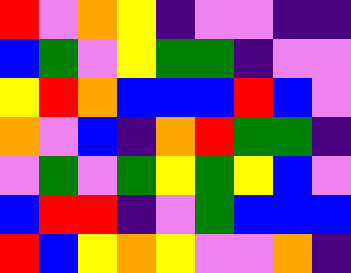[["red", "violet", "orange", "yellow", "indigo", "violet", "violet", "indigo", "indigo"], ["blue", "green", "violet", "yellow", "green", "green", "indigo", "violet", "violet"], ["yellow", "red", "orange", "blue", "blue", "blue", "red", "blue", "violet"], ["orange", "violet", "blue", "indigo", "orange", "red", "green", "green", "indigo"], ["violet", "green", "violet", "green", "yellow", "green", "yellow", "blue", "violet"], ["blue", "red", "red", "indigo", "violet", "green", "blue", "blue", "blue"], ["red", "blue", "yellow", "orange", "yellow", "violet", "violet", "orange", "indigo"]]